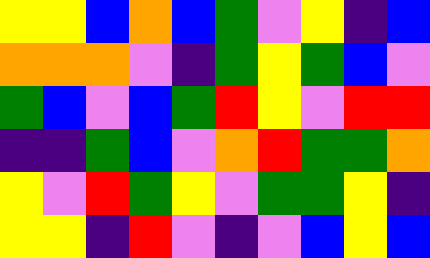[["yellow", "yellow", "blue", "orange", "blue", "green", "violet", "yellow", "indigo", "blue"], ["orange", "orange", "orange", "violet", "indigo", "green", "yellow", "green", "blue", "violet"], ["green", "blue", "violet", "blue", "green", "red", "yellow", "violet", "red", "red"], ["indigo", "indigo", "green", "blue", "violet", "orange", "red", "green", "green", "orange"], ["yellow", "violet", "red", "green", "yellow", "violet", "green", "green", "yellow", "indigo"], ["yellow", "yellow", "indigo", "red", "violet", "indigo", "violet", "blue", "yellow", "blue"]]